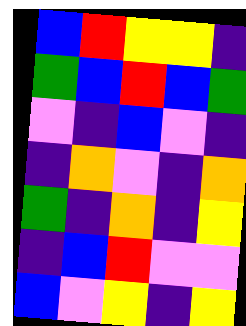[["blue", "red", "yellow", "yellow", "indigo"], ["green", "blue", "red", "blue", "green"], ["violet", "indigo", "blue", "violet", "indigo"], ["indigo", "orange", "violet", "indigo", "orange"], ["green", "indigo", "orange", "indigo", "yellow"], ["indigo", "blue", "red", "violet", "violet"], ["blue", "violet", "yellow", "indigo", "yellow"]]